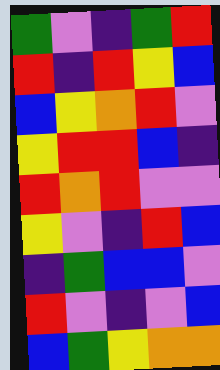[["green", "violet", "indigo", "green", "red"], ["red", "indigo", "red", "yellow", "blue"], ["blue", "yellow", "orange", "red", "violet"], ["yellow", "red", "red", "blue", "indigo"], ["red", "orange", "red", "violet", "violet"], ["yellow", "violet", "indigo", "red", "blue"], ["indigo", "green", "blue", "blue", "violet"], ["red", "violet", "indigo", "violet", "blue"], ["blue", "green", "yellow", "orange", "orange"]]